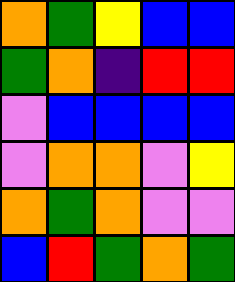[["orange", "green", "yellow", "blue", "blue"], ["green", "orange", "indigo", "red", "red"], ["violet", "blue", "blue", "blue", "blue"], ["violet", "orange", "orange", "violet", "yellow"], ["orange", "green", "orange", "violet", "violet"], ["blue", "red", "green", "orange", "green"]]